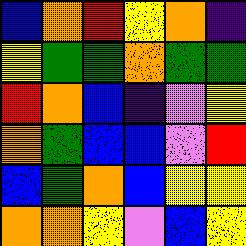[["blue", "orange", "red", "yellow", "orange", "indigo"], ["yellow", "green", "green", "orange", "green", "green"], ["red", "orange", "blue", "indigo", "violet", "yellow"], ["orange", "green", "blue", "blue", "violet", "red"], ["blue", "green", "orange", "blue", "yellow", "yellow"], ["orange", "orange", "yellow", "violet", "blue", "yellow"]]